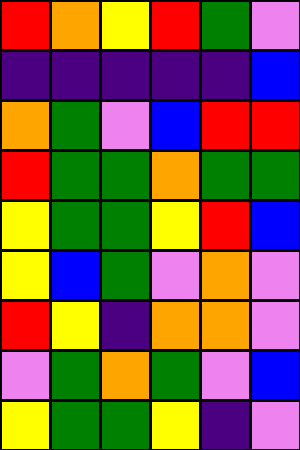[["red", "orange", "yellow", "red", "green", "violet"], ["indigo", "indigo", "indigo", "indigo", "indigo", "blue"], ["orange", "green", "violet", "blue", "red", "red"], ["red", "green", "green", "orange", "green", "green"], ["yellow", "green", "green", "yellow", "red", "blue"], ["yellow", "blue", "green", "violet", "orange", "violet"], ["red", "yellow", "indigo", "orange", "orange", "violet"], ["violet", "green", "orange", "green", "violet", "blue"], ["yellow", "green", "green", "yellow", "indigo", "violet"]]